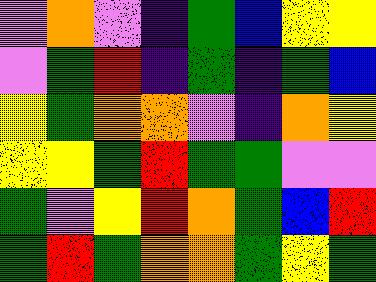[["violet", "orange", "violet", "indigo", "green", "blue", "yellow", "yellow"], ["violet", "green", "red", "indigo", "green", "indigo", "green", "blue"], ["yellow", "green", "orange", "orange", "violet", "indigo", "orange", "yellow"], ["yellow", "yellow", "green", "red", "green", "green", "violet", "violet"], ["green", "violet", "yellow", "red", "orange", "green", "blue", "red"], ["green", "red", "green", "orange", "orange", "green", "yellow", "green"]]